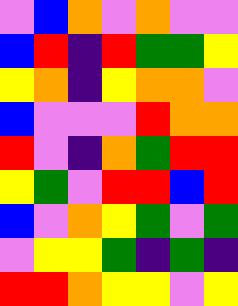[["violet", "blue", "orange", "violet", "orange", "violet", "violet"], ["blue", "red", "indigo", "red", "green", "green", "yellow"], ["yellow", "orange", "indigo", "yellow", "orange", "orange", "violet"], ["blue", "violet", "violet", "violet", "red", "orange", "orange"], ["red", "violet", "indigo", "orange", "green", "red", "red"], ["yellow", "green", "violet", "red", "red", "blue", "red"], ["blue", "violet", "orange", "yellow", "green", "violet", "green"], ["violet", "yellow", "yellow", "green", "indigo", "green", "indigo"], ["red", "red", "orange", "yellow", "yellow", "violet", "yellow"]]